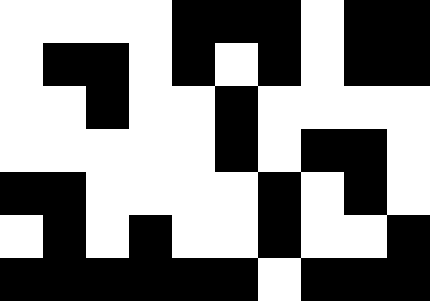[["white", "white", "white", "white", "black", "black", "black", "white", "black", "black"], ["white", "black", "black", "white", "black", "white", "black", "white", "black", "black"], ["white", "white", "black", "white", "white", "black", "white", "white", "white", "white"], ["white", "white", "white", "white", "white", "black", "white", "black", "black", "white"], ["black", "black", "white", "white", "white", "white", "black", "white", "black", "white"], ["white", "black", "white", "black", "white", "white", "black", "white", "white", "black"], ["black", "black", "black", "black", "black", "black", "white", "black", "black", "black"]]